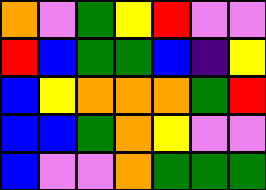[["orange", "violet", "green", "yellow", "red", "violet", "violet"], ["red", "blue", "green", "green", "blue", "indigo", "yellow"], ["blue", "yellow", "orange", "orange", "orange", "green", "red"], ["blue", "blue", "green", "orange", "yellow", "violet", "violet"], ["blue", "violet", "violet", "orange", "green", "green", "green"]]